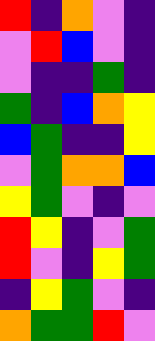[["red", "indigo", "orange", "violet", "indigo"], ["violet", "red", "blue", "violet", "indigo"], ["violet", "indigo", "indigo", "green", "indigo"], ["green", "indigo", "blue", "orange", "yellow"], ["blue", "green", "indigo", "indigo", "yellow"], ["violet", "green", "orange", "orange", "blue"], ["yellow", "green", "violet", "indigo", "violet"], ["red", "yellow", "indigo", "violet", "green"], ["red", "violet", "indigo", "yellow", "green"], ["indigo", "yellow", "green", "violet", "indigo"], ["orange", "green", "green", "red", "violet"]]